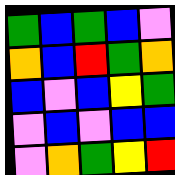[["green", "blue", "green", "blue", "violet"], ["orange", "blue", "red", "green", "orange"], ["blue", "violet", "blue", "yellow", "green"], ["violet", "blue", "violet", "blue", "blue"], ["violet", "orange", "green", "yellow", "red"]]